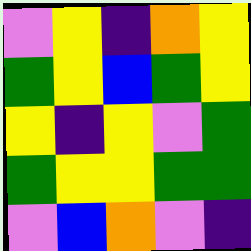[["violet", "yellow", "indigo", "orange", "yellow"], ["green", "yellow", "blue", "green", "yellow"], ["yellow", "indigo", "yellow", "violet", "green"], ["green", "yellow", "yellow", "green", "green"], ["violet", "blue", "orange", "violet", "indigo"]]